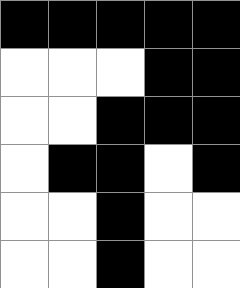[["black", "black", "black", "black", "black"], ["white", "white", "white", "black", "black"], ["white", "white", "black", "black", "black"], ["white", "black", "black", "white", "black"], ["white", "white", "black", "white", "white"], ["white", "white", "black", "white", "white"]]